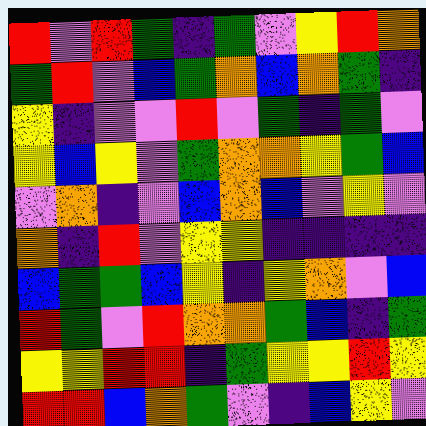[["red", "violet", "red", "green", "indigo", "green", "violet", "yellow", "red", "orange"], ["green", "red", "violet", "blue", "green", "orange", "blue", "orange", "green", "indigo"], ["yellow", "indigo", "violet", "violet", "red", "violet", "green", "indigo", "green", "violet"], ["yellow", "blue", "yellow", "violet", "green", "orange", "orange", "yellow", "green", "blue"], ["violet", "orange", "indigo", "violet", "blue", "orange", "blue", "violet", "yellow", "violet"], ["orange", "indigo", "red", "violet", "yellow", "yellow", "indigo", "indigo", "indigo", "indigo"], ["blue", "green", "green", "blue", "yellow", "indigo", "yellow", "orange", "violet", "blue"], ["red", "green", "violet", "red", "orange", "orange", "green", "blue", "indigo", "green"], ["yellow", "yellow", "red", "red", "indigo", "green", "yellow", "yellow", "red", "yellow"], ["red", "red", "blue", "orange", "green", "violet", "indigo", "blue", "yellow", "violet"]]